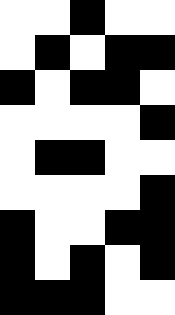[["white", "white", "black", "white", "white"], ["white", "black", "white", "black", "black"], ["black", "white", "black", "black", "white"], ["white", "white", "white", "white", "black"], ["white", "black", "black", "white", "white"], ["white", "white", "white", "white", "black"], ["black", "white", "white", "black", "black"], ["black", "white", "black", "white", "black"], ["black", "black", "black", "white", "white"]]